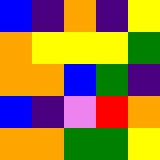[["blue", "indigo", "orange", "indigo", "yellow"], ["orange", "yellow", "yellow", "yellow", "green"], ["orange", "orange", "blue", "green", "indigo"], ["blue", "indigo", "violet", "red", "orange"], ["orange", "orange", "green", "green", "yellow"]]